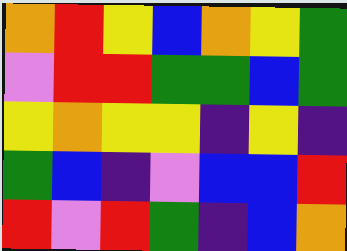[["orange", "red", "yellow", "blue", "orange", "yellow", "green"], ["violet", "red", "red", "green", "green", "blue", "green"], ["yellow", "orange", "yellow", "yellow", "indigo", "yellow", "indigo"], ["green", "blue", "indigo", "violet", "blue", "blue", "red"], ["red", "violet", "red", "green", "indigo", "blue", "orange"]]